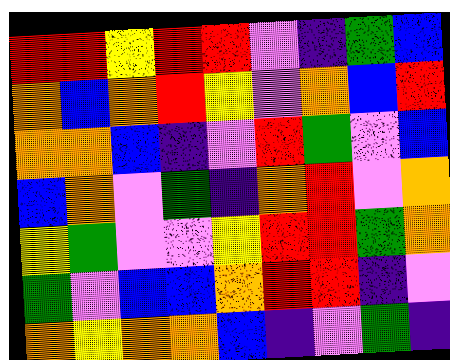[["red", "red", "yellow", "red", "red", "violet", "indigo", "green", "blue"], ["orange", "blue", "orange", "red", "yellow", "violet", "orange", "blue", "red"], ["orange", "orange", "blue", "indigo", "violet", "red", "green", "violet", "blue"], ["blue", "orange", "violet", "green", "indigo", "orange", "red", "violet", "orange"], ["yellow", "green", "violet", "violet", "yellow", "red", "red", "green", "orange"], ["green", "violet", "blue", "blue", "orange", "red", "red", "indigo", "violet"], ["orange", "yellow", "orange", "orange", "blue", "indigo", "violet", "green", "indigo"]]